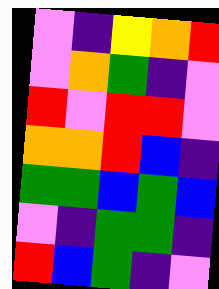[["violet", "indigo", "yellow", "orange", "red"], ["violet", "orange", "green", "indigo", "violet"], ["red", "violet", "red", "red", "violet"], ["orange", "orange", "red", "blue", "indigo"], ["green", "green", "blue", "green", "blue"], ["violet", "indigo", "green", "green", "indigo"], ["red", "blue", "green", "indigo", "violet"]]